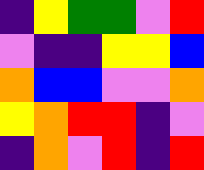[["indigo", "yellow", "green", "green", "violet", "red"], ["violet", "indigo", "indigo", "yellow", "yellow", "blue"], ["orange", "blue", "blue", "violet", "violet", "orange"], ["yellow", "orange", "red", "red", "indigo", "violet"], ["indigo", "orange", "violet", "red", "indigo", "red"]]